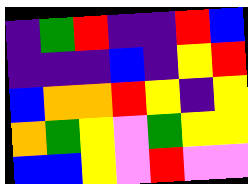[["indigo", "green", "red", "indigo", "indigo", "red", "blue"], ["indigo", "indigo", "indigo", "blue", "indigo", "yellow", "red"], ["blue", "orange", "orange", "red", "yellow", "indigo", "yellow"], ["orange", "green", "yellow", "violet", "green", "yellow", "yellow"], ["blue", "blue", "yellow", "violet", "red", "violet", "violet"]]